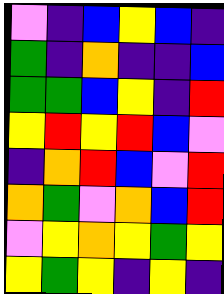[["violet", "indigo", "blue", "yellow", "blue", "indigo"], ["green", "indigo", "orange", "indigo", "indigo", "blue"], ["green", "green", "blue", "yellow", "indigo", "red"], ["yellow", "red", "yellow", "red", "blue", "violet"], ["indigo", "orange", "red", "blue", "violet", "red"], ["orange", "green", "violet", "orange", "blue", "red"], ["violet", "yellow", "orange", "yellow", "green", "yellow"], ["yellow", "green", "yellow", "indigo", "yellow", "indigo"]]